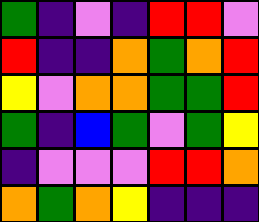[["green", "indigo", "violet", "indigo", "red", "red", "violet"], ["red", "indigo", "indigo", "orange", "green", "orange", "red"], ["yellow", "violet", "orange", "orange", "green", "green", "red"], ["green", "indigo", "blue", "green", "violet", "green", "yellow"], ["indigo", "violet", "violet", "violet", "red", "red", "orange"], ["orange", "green", "orange", "yellow", "indigo", "indigo", "indigo"]]